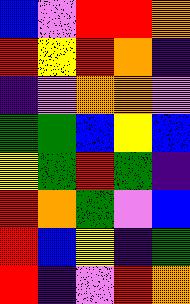[["blue", "violet", "red", "red", "orange"], ["red", "yellow", "red", "orange", "indigo"], ["indigo", "violet", "orange", "orange", "violet"], ["green", "green", "blue", "yellow", "blue"], ["yellow", "green", "red", "green", "indigo"], ["red", "orange", "green", "violet", "blue"], ["red", "blue", "yellow", "indigo", "green"], ["red", "indigo", "violet", "red", "orange"]]